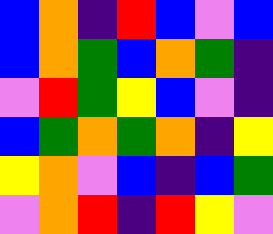[["blue", "orange", "indigo", "red", "blue", "violet", "blue"], ["blue", "orange", "green", "blue", "orange", "green", "indigo"], ["violet", "red", "green", "yellow", "blue", "violet", "indigo"], ["blue", "green", "orange", "green", "orange", "indigo", "yellow"], ["yellow", "orange", "violet", "blue", "indigo", "blue", "green"], ["violet", "orange", "red", "indigo", "red", "yellow", "violet"]]